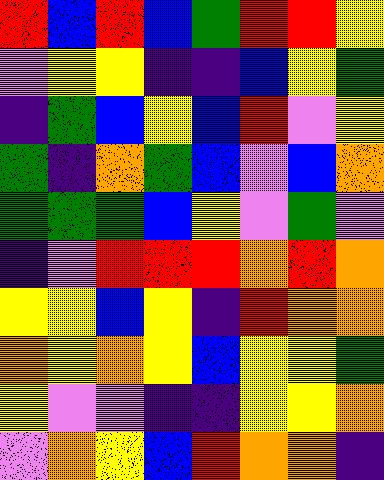[["red", "blue", "red", "blue", "green", "red", "red", "yellow"], ["violet", "yellow", "yellow", "indigo", "indigo", "blue", "yellow", "green"], ["indigo", "green", "blue", "yellow", "blue", "red", "violet", "yellow"], ["green", "indigo", "orange", "green", "blue", "violet", "blue", "orange"], ["green", "green", "green", "blue", "yellow", "violet", "green", "violet"], ["indigo", "violet", "red", "red", "red", "orange", "red", "orange"], ["yellow", "yellow", "blue", "yellow", "indigo", "red", "orange", "orange"], ["orange", "yellow", "orange", "yellow", "blue", "yellow", "yellow", "green"], ["yellow", "violet", "violet", "indigo", "indigo", "yellow", "yellow", "orange"], ["violet", "orange", "yellow", "blue", "red", "orange", "orange", "indigo"]]